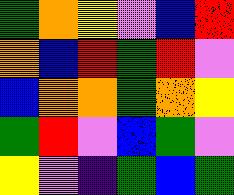[["green", "orange", "yellow", "violet", "blue", "red"], ["orange", "blue", "red", "green", "red", "violet"], ["blue", "orange", "orange", "green", "orange", "yellow"], ["green", "red", "violet", "blue", "green", "violet"], ["yellow", "violet", "indigo", "green", "blue", "green"]]